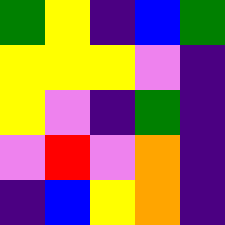[["green", "yellow", "indigo", "blue", "green"], ["yellow", "yellow", "yellow", "violet", "indigo"], ["yellow", "violet", "indigo", "green", "indigo"], ["violet", "red", "violet", "orange", "indigo"], ["indigo", "blue", "yellow", "orange", "indigo"]]